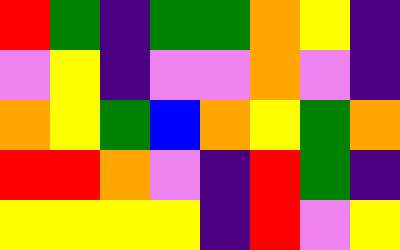[["red", "green", "indigo", "green", "green", "orange", "yellow", "indigo"], ["violet", "yellow", "indigo", "violet", "violet", "orange", "violet", "indigo"], ["orange", "yellow", "green", "blue", "orange", "yellow", "green", "orange"], ["red", "red", "orange", "violet", "indigo", "red", "green", "indigo"], ["yellow", "yellow", "yellow", "yellow", "indigo", "red", "violet", "yellow"]]